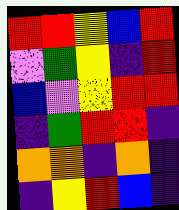[["red", "red", "yellow", "blue", "red"], ["violet", "green", "yellow", "indigo", "red"], ["blue", "violet", "yellow", "red", "red"], ["indigo", "green", "red", "red", "indigo"], ["orange", "orange", "indigo", "orange", "indigo"], ["indigo", "yellow", "red", "blue", "indigo"]]